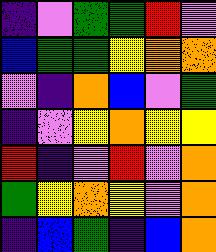[["indigo", "violet", "green", "green", "red", "violet"], ["blue", "green", "green", "yellow", "orange", "orange"], ["violet", "indigo", "orange", "blue", "violet", "green"], ["indigo", "violet", "yellow", "orange", "yellow", "yellow"], ["red", "indigo", "violet", "red", "violet", "orange"], ["green", "yellow", "orange", "yellow", "violet", "orange"], ["indigo", "blue", "green", "indigo", "blue", "orange"]]